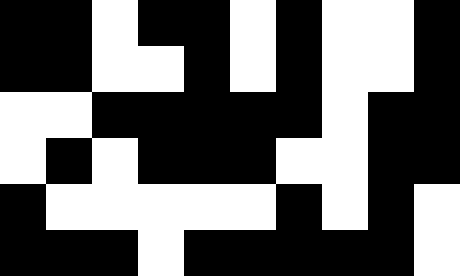[["black", "black", "white", "black", "black", "white", "black", "white", "white", "black"], ["black", "black", "white", "white", "black", "white", "black", "white", "white", "black"], ["white", "white", "black", "black", "black", "black", "black", "white", "black", "black"], ["white", "black", "white", "black", "black", "black", "white", "white", "black", "black"], ["black", "white", "white", "white", "white", "white", "black", "white", "black", "white"], ["black", "black", "black", "white", "black", "black", "black", "black", "black", "white"]]